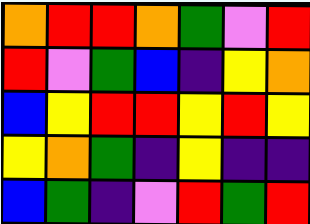[["orange", "red", "red", "orange", "green", "violet", "red"], ["red", "violet", "green", "blue", "indigo", "yellow", "orange"], ["blue", "yellow", "red", "red", "yellow", "red", "yellow"], ["yellow", "orange", "green", "indigo", "yellow", "indigo", "indigo"], ["blue", "green", "indigo", "violet", "red", "green", "red"]]